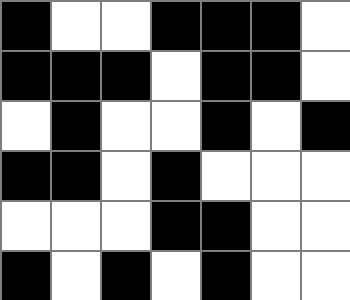[["black", "white", "white", "black", "black", "black", "white"], ["black", "black", "black", "white", "black", "black", "white"], ["white", "black", "white", "white", "black", "white", "black"], ["black", "black", "white", "black", "white", "white", "white"], ["white", "white", "white", "black", "black", "white", "white"], ["black", "white", "black", "white", "black", "white", "white"]]